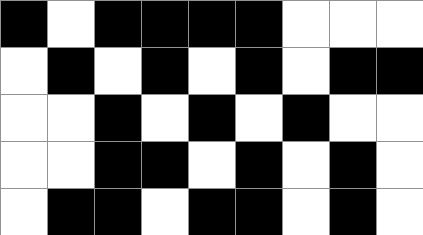[["black", "white", "black", "black", "black", "black", "white", "white", "white"], ["white", "black", "white", "black", "white", "black", "white", "black", "black"], ["white", "white", "black", "white", "black", "white", "black", "white", "white"], ["white", "white", "black", "black", "white", "black", "white", "black", "white"], ["white", "black", "black", "white", "black", "black", "white", "black", "white"]]